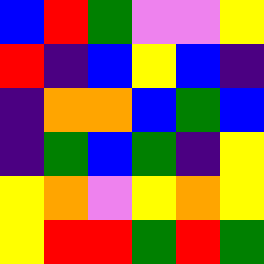[["blue", "red", "green", "violet", "violet", "yellow"], ["red", "indigo", "blue", "yellow", "blue", "indigo"], ["indigo", "orange", "orange", "blue", "green", "blue"], ["indigo", "green", "blue", "green", "indigo", "yellow"], ["yellow", "orange", "violet", "yellow", "orange", "yellow"], ["yellow", "red", "red", "green", "red", "green"]]